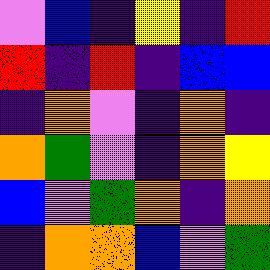[["violet", "blue", "indigo", "yellow", "indigo", "red"], ["red", "indigo", "red", "indigo", "blue", "blue"], ["indigo", "orange", "violet", "indigo", "orange", "indigo"], ["orange", "green", "violet", "indigo", "orange", "yellow"], ["blue", "violet", "green", "orange", "indigo", "orange"], ["indigo", "orange", "orange", "blue", "violet", "green"]]